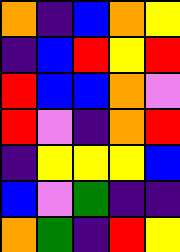[["orange", "indigo", "blue", "orange", "yellow"], ["indigo", "blue", "red", "yellow", "red"], ["red", "blue", "blue", "orange", "violet"], ["red", "violet", "indigo", "orange", "red"], ["indigo", "yellow", "yellow", "yellow", "blue"], ["blue", "violet", "green", "indigo", "indigo"], ["orange", "green", "indigo", "red", "yellow"]]